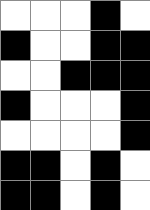[["white", "white", "white", "black", "white"], ["black", "white", "white", "black", "black"], ["white", "white", "black", "black", "black"], ["black", "white", "white", "white", "black"], ["white", "white", "white", "white", "black"], ["black", "black", "white", "black", "white"], ["black", "black", "white", "black", "white"]]